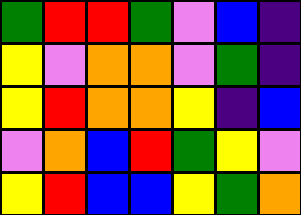[["green", "red", "red", "green", "violet", "blue", "indigo"], ["yellow", "violet", "orange", "orange", "violet", "green", "indigo"], ["yellow", "red", "orange", "orange", "yellow", "indigo", "blue"], ["violet", "orange", "blue", "red", "green", "yellow", "violet"], ["yellow", "red", "blue", "blue", "yellow", "green", "orange"]]